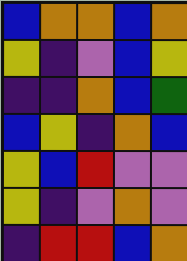[["blue", "orange", "orange", "blue", "orange"], ["yellow", "indigo", "violet", "blue", "yellow"], ["indigo", "indigo", "orange", "blue", "green"], ["blue", "yellow", "indigo", "orange", "blue"], ["yellow", "blue", "red", "violet", "violet"], ["yellow", "indigo", "violet", "orange", "violet"], ["indigo", "red", "red", "blue", "orange"]]